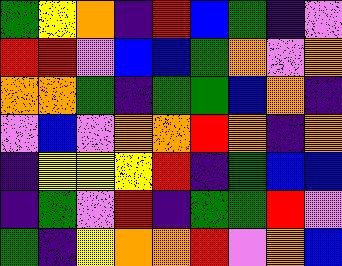[["green", "yellow", "orange", "indigo", "red", "blue", "green", "indigo", "violet"], ["red", "red", "violet", "blue", "blue", "green", "orange", "violet", "orange"], ["orange", "orange", "green", "indigo", "green", "green", "blue", "orange", "indigo"], ["violet", "blue", "violet", "orange", "orange", "red", "orange", "indigo", "orange"], ["indigo", "yellow", "yellow", "yellow", "red", "indigo", "green", "blue", "blue"], ["indigo", "green", "violet", "red", "indigo", "green", "green", "red", "violet"], ["green", "indigo", "yellow", "orange", "orange", "red", "violet", "orange", "blue"]]